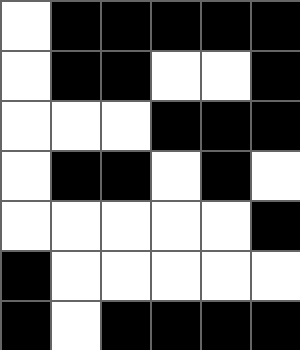[["white", "black", "black", "black", "black", "black"], ["white", "black", "black", "white", "white", "black"], ["white", "white", "white", "black", "black", "black"], ["white", "black", "black", "white", "black", "white"], ["white", "white", "white", "white", "white", "black"], ["black", "white", "white", "white", "white", "white"], ["black", "white", "black", "black", "black", "black"]]